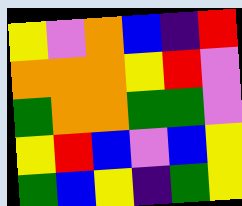[["yellow", "violet", "orange", "blue", "indigo", "red"], ["orange", "orange", "orange", "yellow", "red", "violet"], ["green", "orange", "orange", "green", "green", "violet"], ["yellow", "red", "blue", "violet", "blue", "yellow"], ["green", "blue", "yellow", "indigo", "green", "yellow"]]